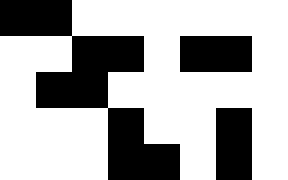[["black", "black", "white", "white", "white", "white", "white", "white"], ["white", "white", "black", "black", "white", "black", "black", "white"], ["white", "black", "black", "white", "white", "white", "white", "white"], ["white", "white", "white", "black", "white", "white", "black", "white"], ["white", "white", "white", "black", "black", "white", "black", "white"]]